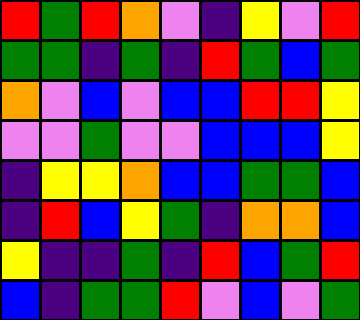[["red", "green", "red", "orange", "violet", "indigo", "yellow", "violet", "red"], ["green", "green", "indigo", "green", "indigo", "red", "green", "blue", "green"], ["orange", "violet", "blue", "violet", "blue", "blue", "red", "red", "yellow"], ["violet", "violet", "green", "violet", "violet", "blue", "blue", "blue", "yellow"], ["indigo", "yellow", "yellow", "orange", "blue", "blue", "green", "green", "blue"], ["indigo", "red", "blue", "yellow", "green", "indigo", "orange", "orange", "blue"], ["yellow", "indigo", "indigo", "green", "indigo", "red", "blue", "green", "red"], ["blue", "indigo", "green", "green", "red", "violet", "blue", "violet", "green"]]